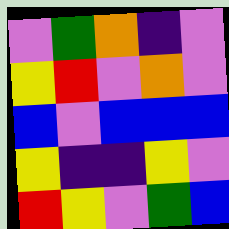[["violet", "green", "orange", "indigo", "violet"], ["yellow", "red", "violet", "orange", "violet"], ["blue", "violet", "blue", "blue", "blue"], ["yellow", "indigo", "indigo", "yellow", "violet"], ["red", "yellow", "violet", "green", "blue"]]